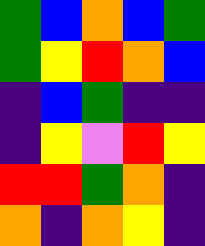[["green", "blue", "orange", "blue", "green"], ["green", "yellow", "red", "orange", "blue"], ["indigo", "blue", "green", "indigo", "indigo"], ["indigo", "yellow", "violet", "red", "yellow"], ["red", "red", "green", "orange", "indigo"], ["orange", "indigo", "orange", "yellow", "indigo"]]